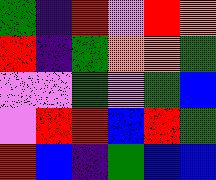[["green", "indigo", "red", "violet", "red", "orange"], ["red", "indigo", "green", "orange", "orange", "green"], ["violet", "violet", "green", "violet", "green", "blue"], ["violet", "red", "red", "blue", "red", "green"], ["red", "blue", "indigo", "green", "blue", "blue"]]